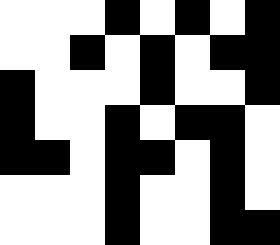[["white", "white", "white", "black", "white", "black", "white", "black"], ["white", "white", "black", "white", "black", "white", "black", "black"], ["black", "white", "white", "white", "black", "white", "white", "black"], ["black", "white", "white", "black", "white", "black", "black", "white"], ["black", "black", "white", "black", "black", "white", "black", "white"], ["white", "white", "white", "black", "white", "white", "black", "white"], ["white", "white", "white", "black", "white", "white", "black", "black"]]